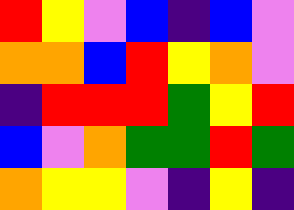[["red", "yellow", "violet", "blue", "indigo", "blue", "violet"], ["orange", "orange", "blue", "red", "yellow", "orange", "violet"], ["indigo", "red", "red", "red", "green", "yellow", "red"], ["blue", "violet", "orange", "green", "green", "red", "green"], ["orange", "yellow", "yellow", "violet", "indigo", "yellow", "indigo"]]